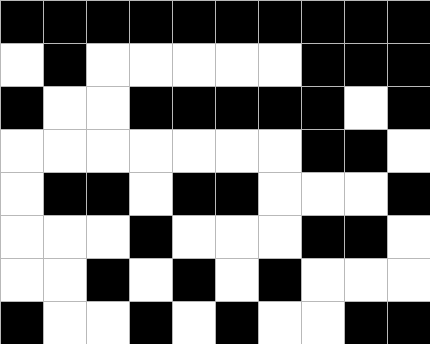[["black", "black", "black", "black", "black", "black", "black", "black", "black", "black"], ["white", "black", "white", "white", "white", "white", "white", "black", "black", "black"], ["black", "white", "white", "black", "black", "black", "black", "black", "white", "black"], ["white", "white", "white", "white", "white", "white", "white", "black", "black", "white"], ["white", "black", "black", "white", "black", "black", "white", "white", "white", "black"], ["white", "white", "white", "black", "white", "white", "white", "black", "black", "white"], ["white", "white", "black", "white", "black", "white", "black", "white", "white", "white"], ["black", "white", "white", "black", "white", "black", "white", "white", "black", "black"]]